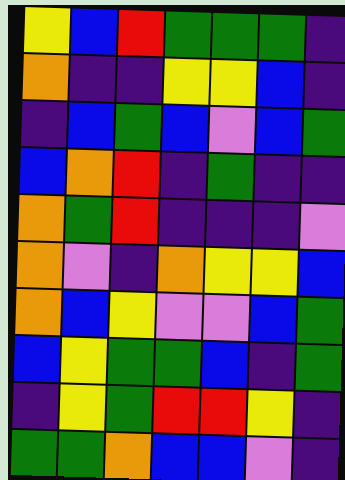[["yellow", "blue", "red", "green", "green", "green", "indigo"], ["orange", "indigo", "indigo", "yellow", "yellow", "blue", "indigo"], ["indigo", "blue", "green", "blue", "violet", "blue", "green"], ["blue", "orange", "red", "indigo", "green", "indigo", "indigo"], ["orange", "green", "red", "indigo", "indigo", "indigo", "violet"], ["orange", "violet", "indigo", "orange", "yellow", "yellow", "blue"], ["orange", "blue", "yellow", "violet", "violet", "blue", "green"], ["blue", "yellow", "green", "green", "blue", "indigo", "green"], ["indigo", "yellow", "green", "red", "red", "yellow", "indigo"], ["green", "green", "orange", "blue", "blue", "violet", "indigo"]]